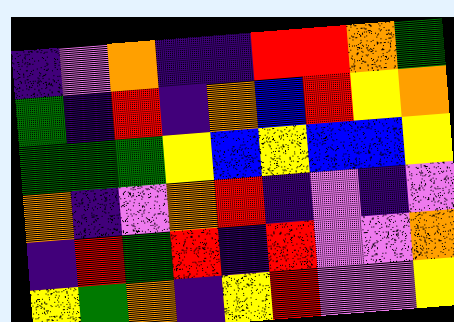[["indigo", "violet", "orange", "indigo", "indigo", "red", "red", "orange", "green"], ["green", "indigo", "red", "indigo", "orange", "blue", "red", "yellow", "orange"], ["green", "green", "green", "yellow", "blue", "yellow", "blue", "blue", "yellow"], ["orange", "indigo", "violet", "orange", "red", "indigo", "violet", "indigo", "violet"], ["indigo", "red", "green", "red", "indigo", "red", "violet", "violet", "orange"], ["yellow", "green", "orange", "indigo", "yellow", "red", "violet", "violet", "yellow"]]